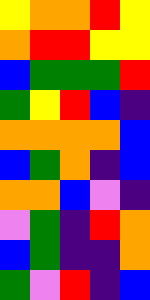[["yellow", "orange", "orange", "red", "yellow"], ["orange", "red", "red", "yellow", "yellow"], ["blue", "green", "green", "green", "red"], ["green", "yellow", "red", "blue", "indigo"], ["orange", "orange", "orange", "orange", "blue"], ["blue", "green", "orange", "indigo", "blue"], ["orange", "orange", "blue", "violet", "indigo"], ["violet", "green", "indigo", "red", "orange"], ["blue", "green", "indigo", "indigo", "orange"], ["green", "violet", "red", "indigo", "blue"]]